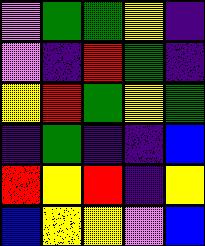[["violet", "green", "green", "yellow", "indigo"], ["violet", "indigo", "red", "green", "indigo"], ["yellow", "red", "green", "yellow", "green"], ["indigo", "green", "indigo", "indigo", "blue"], ["red", "yellow", "red", "indigo", "yellow"], ["blue", "yellow", "yellow", "violet", "blue"]]